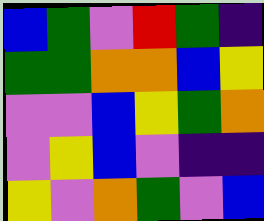[["blue", "green", "violet", "red", "green", "indigo"], ["green", "green", "orange", "orange", "blue", "yellow"], ["violet", "violet", "blue", "yellow", "green", "orange"], ["violet", "yellow", "blue", "violet", "indigo", "indigo"], ["yellow", "violet", "orange", "green", "violet", "blue"]]